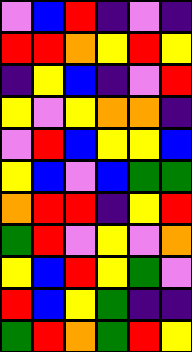[["violet", "blue", "red", "indigo", "violet", "indigo"], ["red", "red", "orange", "yellow", "red", "yellow"], ["indigo", "yellow", "blue", "indigo", "violet", "red"], ["yellow", "violet", "yellow", "orange", "orange", "indigo"], ["violet", "red", "blue", "yellow", "yellow", "blue"], ["yellow", "blue", "violet", "blue", "green", "green"], ["orange", "red", "red", "indigo", "yellow", "red"], ["green", "red", "violet", "yellow", "violet", "orange"], ["yellow", "blue", "red", "yellow", "green", "violet"], ["red", "blue", "yellow", "green", "indigo", "indigo"], ["green", "red", "orange", "green", "red", "yellow"]]